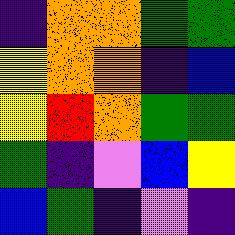[["indigo", "orange", "orange", "green", "green"], ["yellow", "orange", "orange", "indigo", "blue"], ["yellow", "red", "orange", "green", "green"], ["green", "indigo", "violet", "blue", "yellow"], ["blue", "green", "indigo", "violet", "indigo"]]